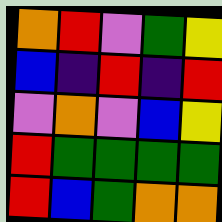[["orange", "red", "violet", "green", "yellow"], ["blue", "indigo", "red", "indigo", "red"], ["violet", "orange", "violet", "blue", "yellow"], ["red", "green", "green", "green", "green"], ["red", "blue", "green", "orange", "orange"]]